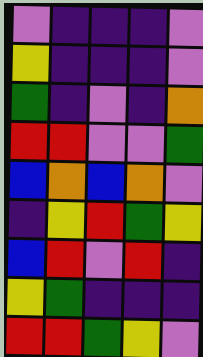[["violet", "indigo", "indigo", "indigo", "violet"], ["yellow", "indigo", "indigo", "indigo", "violet"], ["green", "indigo", "violet", "indigo", "orange"], ["red", "red", "violet", "violet", "green"], ["blue", "orange", "blue", "orange", "violet"], ["indigo", "yellow", "red", "green", "yellow"], ["blue", "red", "violet", "red", "indigo"], ["yellow", "green", "indigo", "indigo", "indigo"], ["red", "red", "green", "yellow", "violet"]]